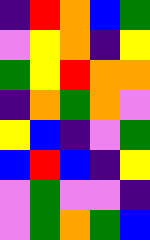[["indigo", "red", "orange", "blue", "green"], ["violet", "yellow", "orange", "indigo", "yellow"], ["green", "yellow", "red", "orange", "orange"], ["indigo", "orange", "green", "orange", "violet"], ["yellow", "blue", "indigo", "violet", "green"], ["blue", "red", "blue", "indigo", "yellow"], ["violet", "green", "violet", "violet", "indigo"], ["violet", "green", "orange", "green", "blue"]]